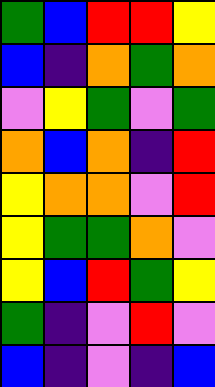[["green", "blue", "red", "red", "yellow"], ["blue", "indigo", "orange", "green", "orange"], ["violet", "yellow", "green", "violet", "green"], ["orange", "blue", "orange", "indigo", "red"], ["yellow", "orange", "orange", "violet", "red"], ["yellow", "green", "green", "orange", "violet"], ["yellow", "blue", "red", "green", "yellow"], ["green", "indigo", "violet", "red", "violet"], ["blue", "indigo", "violet", "indigo", "blue"]]